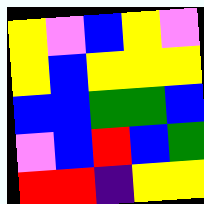[["yellow", "violet", "blue", "yellow", "violet"], ["yellow", "blue", "yellow", "yellow", "yellow"], ["blue", "blue", "green", "green", "blue"], ["violet", "blue", "red", "blue", "green"], ["red", "red", "indigo", "yellow", "yellow"]]